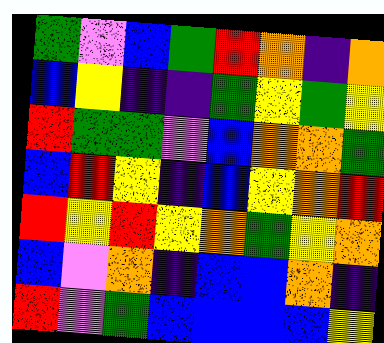[["green", "violet", "blue", "green", "red", "orange", "indigo", "orange"], ["blue", "yellow", "indigo", "indigo", "green", "yellow", "green", "yellow"], ["red", "green", "green", "violet", "blue", "orange", "orange", "green"], ["blue", "red", "yellow", "indigo", "blue", "yellow", "orange", "red"], ["red", "yellow", "red", "yellow", "orange", "green", "yellow", "orange"], ["blue", "violet", "orange", "indigo", "blue", "blue", "orange", "indigo"], ["red", "violet", "green", "blue", "blue", "blue", "blue", "yellow"]]